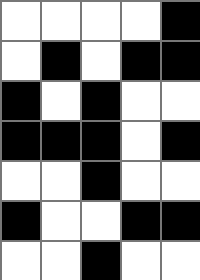[["white", "white", "white", "white", "black"], ["white", "black", "white", "black", "black"], ["black", "white", "black", "white", "white"], ["black", "black", "black", "white", "black"], ["white", "white", "black", "white", "white"], ["black", "white", "white", "black", "black"], ["white", "white", "black", "white", "white"]]